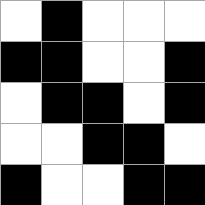[["white", "black", "white", "white", "white"], ["black", "black", "white", "white", "black"], ["white", "black", "black", "white", "black"], ["white", "white", "black", "black", "white"], ["black", "white", "white", "black", "black"]]